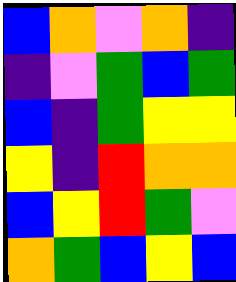[["blue", "orange", "violet", "orange", "indigo"], ["indigo", "violet", "green", "blue", "green"], ["blue", "indigo", "green", "yellow", "yellow"], ["yellow", "indigo", "red", "orange", "orange"], ["blue", "yellow", "red", "green", "violet"], ["orange", "green", "blue", "yellow", "blue"]]